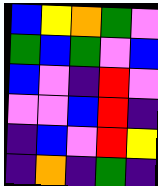[["blue", "yellow", "orange", "green", "violet"], ["green", "blue", "green", "violet", "blue"], ["blue", "violet", "indigo", "red", "violet"], ["violet", "violet", "blue", "red", "indigo"], ["indigo", "blue", "violet", "red", "yellow"], ["indigo", "orange", "indigo", "green", "indigo"]]